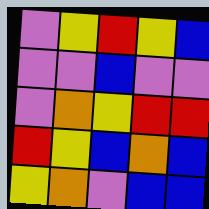[["violet", "yellow", "red", "yellow", "blue"], ["violet", "violet", "blue", "violet", "violet"], ["violet", "orange", "yellow", "red", "red"], ["red", "yellow", "blue", "orange", "blue"], ["yellow", "orange", "violet", "blue", "blue"]]